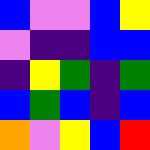[["blue", "violet", "violet", "blue", "yellow"], ["violet", "indigo", "indigo", "blue", "blue"], ["indigo", "yellow", "green", "indigo", "green"], ["blue", "green", "blue", "indigo", "blue"], ["orange", "violet", "yellow", "blue", "red"]]